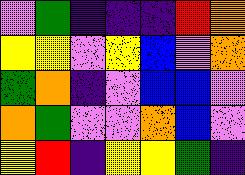[["violet", "green", "indigo", "indigo", "indigo", "red", "orange"], ["yellow", "yellow", "violet", "yellow", "blue", "violet", "orange"], ["green", "orange", "indigo", "violet", "blue", "blue", "violet"], ["orange", "green", "violet", "violet", "orange", "blue", "violet"], ["yellow", "red", "indigo", "yellow", "yellow", "green", "indigo"]]